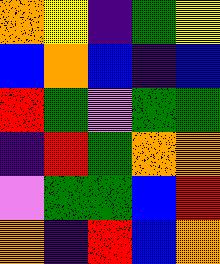[["orange", "yellow", "indigo", "green", "yellow"], ["blue", "orange", "blue", "indigo", "blue"], ["red", "green", "violet", "green", "green"], ["indigo", "red", "green", "orange", "orange"], ["violet", "green", "green", "blue", "red"], ["orange", "indigo", "red", "blue", "orange"]]